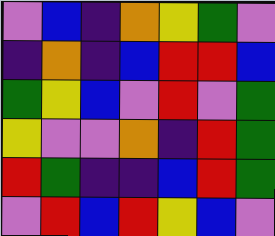[["violet", "blue", "indigo", "orange", "yellow", "green", "violet"], ["indigo", "orange", "indigo", "blue", "red", "red", "blue"], ["green", "yellow", "blue", "violet", "red", "violet", "green"], ["yellow", "violet", "violet", "orange", "indigo", "red", "green"], ["red", "green", "indigo", "indigo", "blue", "red", "green"], ["violet", "red", "blue", "red", "yellow", "blue", "violet"]]